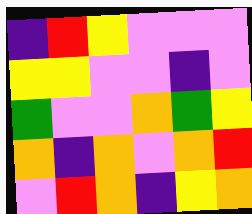[["indigo", "red", "yellow", "violet", "violet", "violet"], ["yellow", "yellow", "violet", "violet", "indigo", "violet"], ["green", "violet", "violet", "orange", "green", "yellow"], ["orange", "indigo", "orange", "violet", "orange", "red"], ["violet", "red", "orange", "indigo", "yellow", "orange"]]